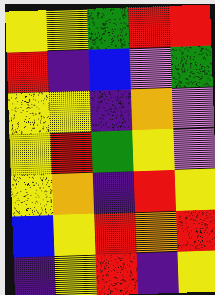[["yellow", "yellow", "green", "red", "red"], ["red", "indigo", "blue", "violet", "green"], ["yellow", "yellow", "indigo", "orange", "violet"], ["yellow", "red", "green", "yellow", "violet"], ["yellow", "orange", "indigo", "red", "yellow"], ["blue", "yellow", "red", "orange", "red"], ["indigo", "yellow", "red", "indigo", "yellow"]]